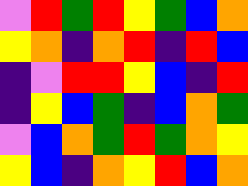[["violet", "red", "green", "red", "yellow", "green", "blue", "orange"], ["yellow", "orange", "indigo", "orange", "red", "indigo", "red", "blue"], ["indigo", "violet", "red", "red", "yellow", "blue", "indigo", "red"], ["indigo", "yellow", "blue", "green", "indigo", "blue", "orange", "green"], ["violet", "blue", "orange", "green", "red", "green", "orange", "yellow"], ["yellow", "blue", "indigo", "orange", "yellow", "red", "blue", "orange"]]